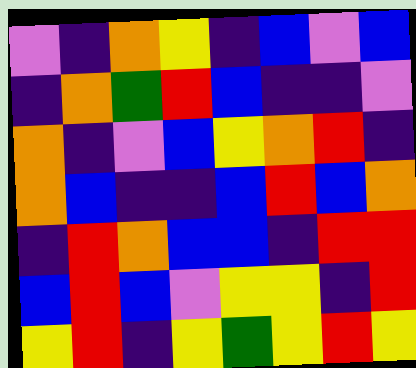[["violet", "indigo", "orange", "yellow", "indigo", "blue", "violet", "blue"], ["indigo", "orange", "green", "red", "blue", "indigo", "indigo", "violet"], ["orange", "indigo", "violet", "blue", "yellow", "orange", "red", "indigo"], ["orange", "blue", "indigo", "indigo", "blue", "red", "blue", "orange"], ["indigo", "red", "orange", "blue", "blue", "indigo", "red", "red"], ["blue", "red", "blue", "violet", "yellow", "yellow", "indigo", "red"], ["yellow", "red", "indigo", "yellow", "green", "yellow", "red", "yellow"]]